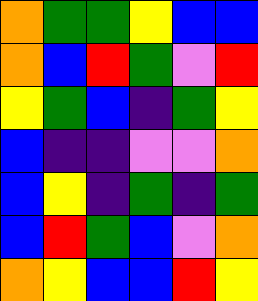[["orange", "green", "green", "yellow", "blue", "blue"], ["orange", "blue", "red", "green", "violet", "red"], ["yellow", "green", "blue", "indigo", "green", "yellow"], ["blue", "indigo", "indigo", "violet", "violet", "orange"], ["blue", "yellow", "indigo", "green", "indigo", "green"], ["blue", "red", "green", "blue", "violet", "orange"], ["orange", "yellow", "blue", "blue", "red", "yellow"]]